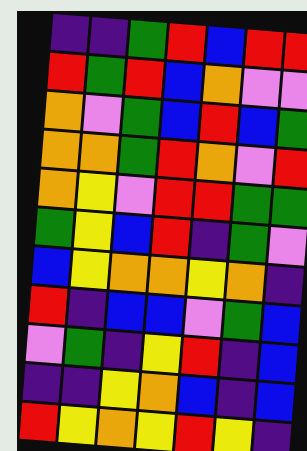[["indigo", "indigo", "green", "red", "blue", "red", "red"], ["red", "green", "red", "blue", "orange", "violet", "violet"], ["orange", "violet", "green", "blue", "red", "blue", "green"], ["orange", "orange", "green", "red", "orange", "violet", "red"], ["orange", "yellow", "violet", "red", "red", "green", "green"], ["green", "yellow", "blue", "red", "indigo", "green", "violet"], ["blue", "yellow", "orange", "orange", "yellow", "orange", "indigo"], ["red", "indigo", "blue", "blue", "violet", "green", "blue"], ["violet", "green", "indigo", "yellow", "red", "indigo", "blue"], ["indigo", "indigo", "yellow", "orange", "blue", "indigo", "blue"], ["red", "yellow", "orange", "yellow", "red", "yellow", "indigo"]]